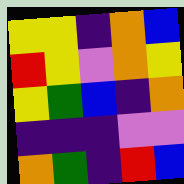[["yellow", "yellow", "indigo", "orange", "blue"], ["red", "yellow", "violet", "orange", "yellow"], ["yellow", "green", "blue", "indigo", "orange"], ["indigo", "indigo", "indigo", "violet", "violet"], ["orange", "green", "indigo", "red", "blue"]]